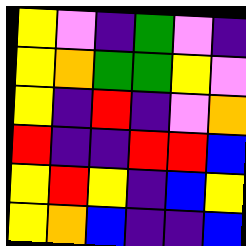[["yellow", "violet", "indigo", "green", "violet", "indigo"], ["yellow", "orange", "green", "green", "yellow", "violet"], ["yellow", "indigo", "red", "indigo", "violet", "orange"], ["red", "indigo", "indigo", "red", "red", "blue"], ["yellow", "red", "yellow", "indigo", "blue", "yellow"], ["yellow", "orange", "blue", "indigo", "indigo", "blue"]]